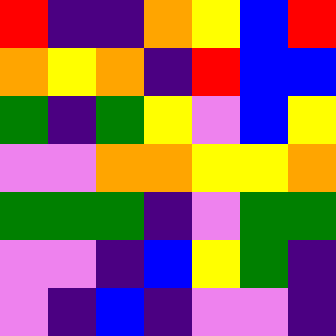[["red", "indigo", "indigo", "orange", "yellow", "blue", "red"], ["orange", "yellow", "orange", "indigo", "red", "blue", "blue"], ["green", "indigo", "green", "yellow", "violet", "blue", "yellow"], ["violet", "violet", "orange", "orange", "yellow", "yellow", "orange"], ["green", "green", "green", "indigo", "violet", "green", "green"], ["violet", "violet", "indigo", "blue", "yellow", "green", "indigo"], ["violet", "indigo", "blue", "indigo", "violet", "violet", "indigo"]]